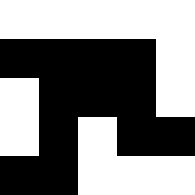[["white", "white", "white", "white", "white"], ["black", "black", "black", "black", "white"], ["white", "black", "black", "black", "white"], ["white", "black", "white", "black", "black"], ["black", "black", "white", "white", "white"]]